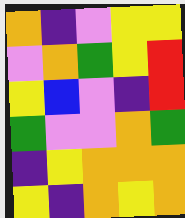[["orange", "indigo", "violet", "yellow", "yellow"], ["violet", "orange", "green", "yellow", "red"], ["yellow", "blue", "violet", "indigo", "red"], ["green", "violet", "violet", "orange", "green"], ["indigo", "yellow", "orange", "orange", "orange"], ["yellow", "indigo", "orange", "yellow", "orange"]]